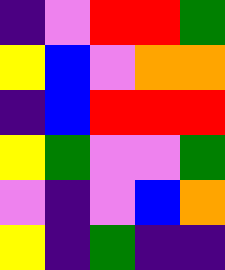[["indigo", "violet", "red", "red", "green"], ["yellow", "blue", "violet", "orange", "orange"], ["indigo", "blue", "red", "red", "red"], ["yellow", "green", "violet", "violet", "green"], ["violet", "indigo", "violet", "blue", "orange"], ["yellow", "indigo", "green", "indigo", "indigo"]]